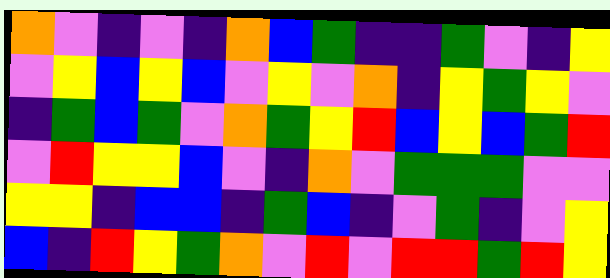[["orange", "violet", "indigo", "violet", "indigo", "orange", "blue", "green", "indigo", "indigo", "green", "violet", "indigo", "yellow"], ["violet", "yellow", "blue", "yellow", "blue", "violet", "yellow", "violet", "orange", "indigo", "yellow", "green", "yellow", "violet"], ["indigo", "green", "blue", "green", "violet", "orange", "green", "yellow", "red", "blue", "yellow", "blue", "green", "red"], ["violet", "red", "yellow", "yellow", "blue", "violet", "indigo", "orange", "violet", "green", "green", "green", "violet", "violet"], ["yellow", "yellow", "indigo", "blue", "blue", "indigo", "green", "blue", "indigo", "violet", "green", "indigo", "violet", "yellow"], ["blue", "indigo", "red", "yellow", "green", "orange", "violet", "red", "violet", "red", "red", "green", "red", "yellow"]]